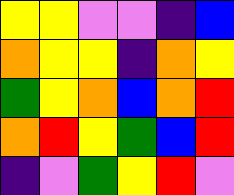[["yellow", "yellow", "violet", "violet", "indigo", "blue"], ["orange", "yellow", "yellow", "indigo", "orange", "yellow"], ["green", "yellow", "orange", "blue", "orange", "red"], ["orange", "red", "yellow", "green", "blue", "red"], ["indigo", "violet", "green", "yellow", "red", "violet"]]